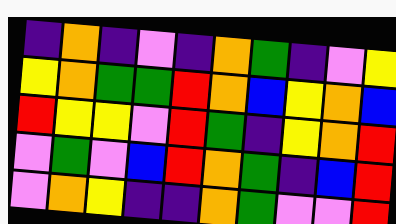[["indigo", "orange", "indigo", "violet", "indigo", "orange", "green", "indigo", "violet", "yellow"], ["yellow", "orange", "green", "green", "red", "orange", "blue", "yellow", "orange", "blue"], ["red", "yellow", "yellow", "violet", "red", "green", "indigo", "yellow", "orange", "red"], ["violet", "green", "violet", "blue", "red", "orange", "green", "indigo", "blue", "red"], ["violet", "orange", "yellow", "indigo", "indigo", "orange", "green", "violet", "violet", "red"]]